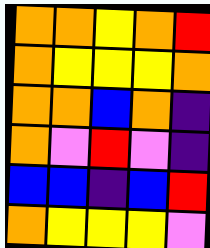[["orange", "orange", "yellow", "orange", "red"], ["orange", "yellow", "yellow", "yellow", "orange"], ["orange", "orange", "blue", "orange", "indigo"], ["orange", "violet", "red", "violet", "indigo"], ["blue", "blue", "indigo", "blue", "red"], ["orange", "yellow", "yellow", "yellow", "violet"]]